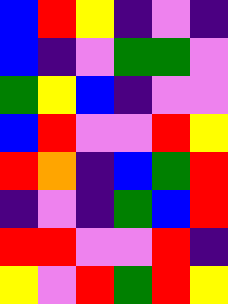[["blue", "red", "yellow", "indigo", "violet", "indigo"], ["blue", "indigo", "violet", "green", "green", "violet"], ["green", "yellow", "blue", "indigo", "violet", "violet"], ["blue", "red", "violet", "violet", "red", "yellow"], ["red", "orange", "indigo", "blue", "green", "red"], ["indigo", "violet", "indigo", "green", "blue", "red"], ["red", "red", "violet", "violet", "red", "indigo"], ["yellow", "violet", "red", "green", "red", "yellow"]]